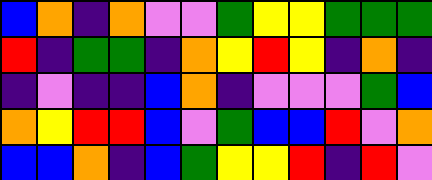[["blue", "orange", "indigo", "orange", "violet", "violet", "green", "yellow", "yellow", "green", "green", "green"], ["red", "indigo", "green", "green", "indigo", "orange", "yellow", "red", "yellow", "indigo", "orange", "indigo"], ["indigo", "violet", "indigo", "indigo", "blue", "orange", "indigo", "violet", "violet", "violet", "green", "blue"], ["orange", "yellow", "red", "red", "blue", "violet", "green", "blue", "blue", "red", "violet", "orange"], ["blue", "blue", "orange", "indigo", "blue", "green", "yellow", "yellow", "red", "indigo", "red", "violet"]]